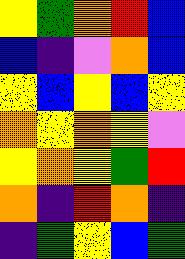[["yellow", "green", "orange", "red", "blue"], ["blue", "indigo", "violet", "orange", "blue"], ["yellow", "blue", "yellow", "blue", "yellow"], ["orange", "yellow", "orange", "yellow", "violet"], ["yellow", "orange", "yellow", "green", "red"], ["orange", "indigo", "red", "orange", "indigo"], ["indigo", "green", "yellow", "blue", "green"]]